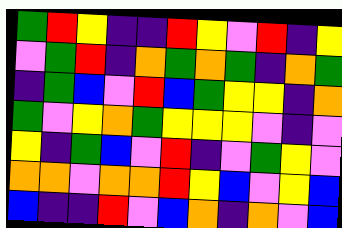[["green", "red", "yellow", "indigo", "indigo", "red", "yellow", "violet", "red", "indigo", "yellow"], ["violet", "green", "red", "indigo", "orange", "green", "orange", "green", "indigo", "orange", "green"], ["indigo", "green", "blue", "violet", "red", "blue", "green", "yellow", "yellow", "indigo", "orange"], ["green", "violet", "yellow", "orange", "green", "yellow", "yellow", "yellow", "violet", "indigo", "violet"], ["yellow", "indigo", "green", "blue", "violet", "red", "indigo", "violet", "green", "yellow", "violet"], ["orange", "orange", "violet", "orange", "orange", "red", "yellow", "blue", "violet", "yellow", "blue"], ["blue", "indigo", "indigo", "red", "violet", "blue", "orange", "indigo", "orange", "violet", "blue"]]